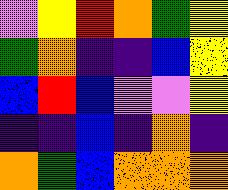[["violet", "yellow", "red", "orange", "green", "yellow"], ["green", "orange", "indigo", "indigo", "blue", "yellow"], ["blue", "red", "blue", "violet", "violet", "yellow"], ["indigo", "indigo", "blue", "indigo", "orange", "indigo"], ["orange", "green", "blue", "orange", "orange", "orange"]]